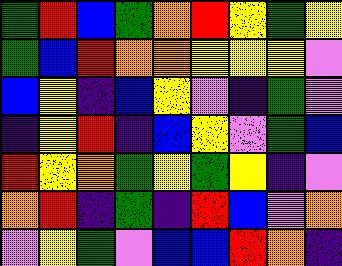[["green", "red", "blue", "green", "orange", "red", "yellow", "green", "yellow"], ["green", "blue", "red", "orange", "orange", "yellow", "yellow", "yellow", "violet"], ["blue", "yellow", "indigo", "blue", "yellow", "violet", "indigo", "green", "violet"], ["indigo", "yellow", "red", "indigo", "blue", "yellow", "violet", "green", "blue"], ["red", "yellow", "orange", "green", "yellow", "green", "yellow", "indigo", "violet"], ["orange", "red", "indigo", "green", "indigo", "red", "blue", "violet", "orange"], ["violet", "yellow", "green", "violet", "blue", "blue", "red", "orange", "indigo"]]